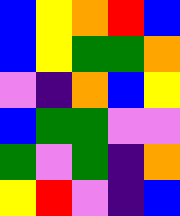[["blue", "yellow", "orange", "red", "blue"], ["blue", "yellow", "green", "green", "orange"], ["violet", "indigo", "orange", "blue", "yellow"], ["blue", "green", "green", "violet", "violet"], ["green", "violet", "green", "indigo", "orange"], ["yellow", "red", "violet", "indigo", "blue"]]